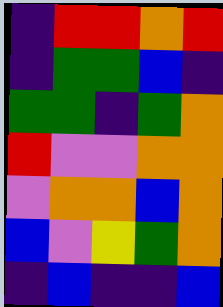[["indigo", "red", "red", "orange", "red"], ["indigo", "green", "green", "blue", "indigo"], ["green", "green", "indigo", "green", "orange"], ["red", "violet", "violet", "orange", "orange"], ["violet", "orange", "orange", "blue", "orange"], ["blue", "violet", "yellow", "green", "orange"], ["indigo", "blue", "indigo", "indigo", "blue"]]